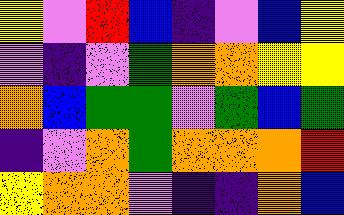[["yellow", "violet", "red", "blue", "indigo", "violet", "blue", "yellow"], ["violet", "indigo", "violet", "green", "orange", "orange", "yellow", "yellow"], ["orange", "blue", "green", "green", "violet", "green", "blue", "green"], ["indigo", "violet", "orange", "green", "orange", "orange", "orange", "red"], ["yellow", "orange", "orange", "violet", "indigo", "indigo", "orange", "blue"]]